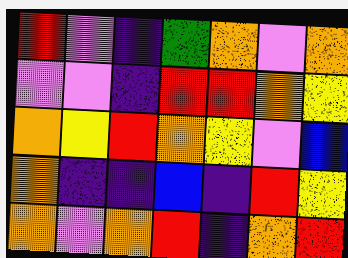[["red", "violet", "indigo", "green", "orange", "violet", "orange"], ["violet", "violet", "indigo", "red", "red", "orange", "yellow"], ["orange", "yellow", "red", "orange", "yellow", "violet", "blue"], ["orange", "indigo", "indigo", "blue", "indigo", "red", "yellow"], ["orange", "violet", "orange", "red", "indigo", "orange", "red"]]